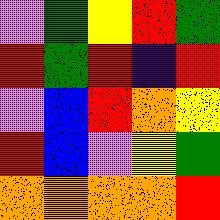[["violet", "green", "yellow", "red", "green"], ["red", "green", "red", "indigo", "red"], ["violet", "blue", "red", "orange", "yellow"], ["red", "blue", "violet", "yellow", "green"], ["orange", "orange", "orange", "orange", "red"]]